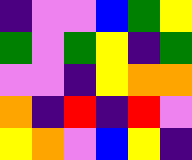[["indigo", "violet", "violet", "blue", "green", "yellow"], ["green", "violet", "green", "yellow", "indigo", "green"], ["violet", "violet", "indigo", "yellow", "orange", "orange"], ["orange", "indigo", "red", "indigo", "red", "violet"], ["yellow", "orange", "violet", "blue", "yellow", "indigo"]]